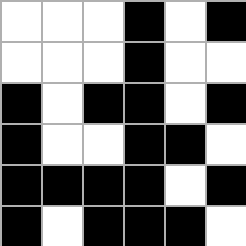[["white", "white", "white", "black", "white", "black"], ["white", "white", "white", "black", "white", "white"], ["black", "white", "black", "black", "white", "black"], ["black", "white", "white", "black", "black", "white"], ["black", "black", "black", "black", "white", "black"], ["black", "white", "black", "black", "black", "white"]]